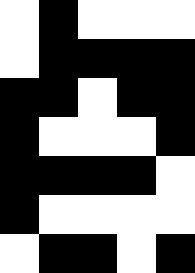[["white", "black", "white", "white", "white"], ["white", "black", "black", "black", "black"], ["black", "black", "white", "black", "black"], ["black", "white", "white", "white", "black"], ["black", "black", "black", "black", "white"], ["black", "white", "white", "white", "white"], ["white", "black", "black", "white", "black"]]